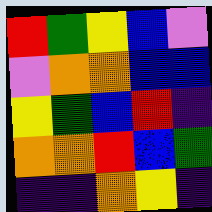[["red", "green", "yellow", "blue", "violet"], ["violet", "orange", "orange", "blue", "blue"], ["yellow", "green", "blue", "red", "indigo"], ["orange", "orange", "red", "blue", "green"], ["indigo", "indigo", "orange", "yellow", "indigo"]]